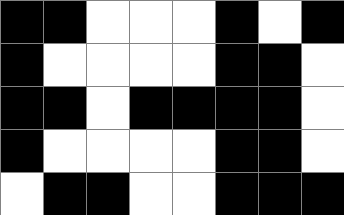[["black", "black", "white", "white", "white", "black", "white", "black"], ["black", "white", "white", "white", "white", "black", "black", "white"], ["black", "black", "white", "black", "black", "black", "black", "white"], ["black", "white", "white", "white", "white", "black", "black", "white"], ["white", "black", "black", "white", "white", "black", "black", "black"]]